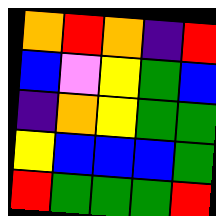[["orange", "red", "orange", "indigo", "red"], ["blue", "violet", "yellow", "green", "blue"], ["indigo", "orange", "yellow", "green", "green"], ["yellow", "blue", "blue", "blue", "green"], ["red", "green", "green", "green", "red"]]